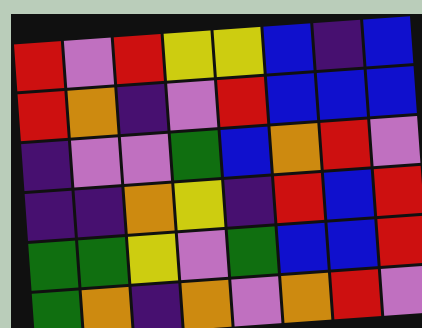[["red", "violet", "red", "yellow", "yellow", "blue", "indigo", "blue"], ["red", "orange", "indigo", "violet", "red", "blue", "blue", "blue"], ["indigo", "violet", "violet", "green", "blue", "orange", "red", "violet"], ["indigo", "indigo", "orange", "yellow", "indigo", "red", "blue", "red"], ["green", "green", "yellow", "violet", "green", "blue", "blue", "red"], ["green", "orange", "indigo", "orange", "violet", "orange", "red", "violet"]]